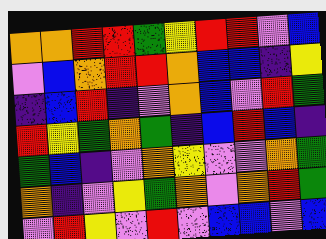[["orange", "orange", "red", "red", "green", "yellow", "red", "red", "violet", "blue"], ["violet", "blue", "orange", "red", "red", "orange", "blue", "blue", "indigo", "yellow"], ["indigo", "blue", "red", "indigo", "violet", "orange", "blue", "violet", "red", "green"], ["red", "yellow", "green", "orange", "green", "indigo", "blue", "red", "blue", "indigo"], ["green", "blue", "indigo", "violet", "orange", "yellow", "violet", "violet", "orange", "green"], ["orange", "indigo", "violet", "yellow", "green", "orange", "violet", "orange", "red", "green"], ["violet", "red", "yellow", "violet", "red", "violet", "blue", "blue", "violet", "blue"]]